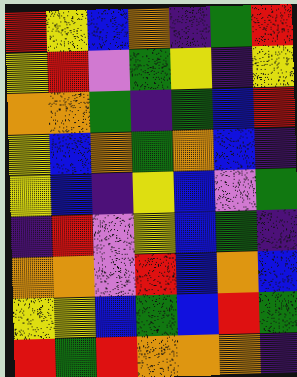[["red", "yellow", "blue", "orange", "indigo", "green", "red"], ["yellow", "red", "violet", "green", "yellow", "indigo", "yellow"], ["orange", "orange", "green", "indigo", "green", "blue", "red"], ["yellow", "blue", "orange", "green", "orange", "blue", "indigo"], ["yellow", "blue", "indigo", "yellow", "blue", "violet", "green"], ["indigo", "red", "violet", "yellow", "blue", "green", "indigo"], ["orange", "orange", "violet", "red", "blue", "orange", "blue"], ["yellow", "yellow", "blue", "green", "blue", "red", "green"], ["red", "green", "red", "orange", "orange", "orange", "indigo"]]